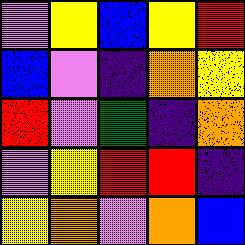[["violet", "yellow", "blue", "yellow", "red"], ["blue", "violet", "indigo", "orange", "yellow"], ["red", "violet", "green", "indigo", "orange"], ["violet", "yellow", "red", "red", "indigo"], ["yellow", "orange", "violet", "orange", "blue"]]